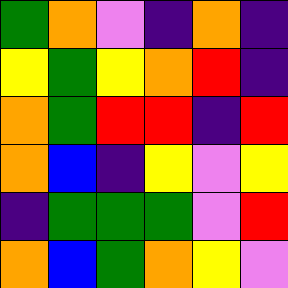[["green", "orange", "violet", "indigo", "orange", "indigo"], ["yellow", "green", "yellow", "orange", "red", "indigo"], ["orange", "green", "red", "red", "indigo", "red"], ["orange", "blue", "indigo", "yellow", "violet", "yellow"], ["indigo", "green", "green", "green", "violet", "red"], ["orange", "blue", "green", "orange", "yellow", "violet"]]